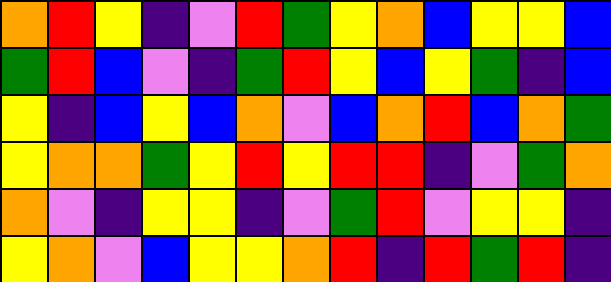[["orange", "red", "yellow", "indigo", "violet", "red", "green", "yellow", "orange", "blue", "yellow", "yellow", "blue"], ["green", "red", "blue", "violet", "indigo", "green", "red", "yellow", "blue", "yellow", "green", "indigo", "blue"], ["yellow", "indigo", "blue", "yellow", "blue", "orange", "violet", "blue", "orange", "red", "blue", "orange", "green"], ["yellow", "orange", "orange", "green", "yellow", "red", "yellow", "red", "red", "indigo", "violet", "green", "orange"], ["orange", "violet", "indigo", "yellow", "yellow", "indigo", "violet", "green", "red", "violet", "yellow", "yellow", "indigo"], ["yellow", "orange", "violet", "blue", "yellow", "yellow", "orange", "red", "indigo", "red", "green", "red", "indigo"]]